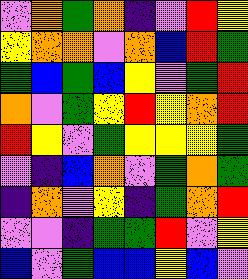[["violet", "orange", "green", "orange", "indigo", "violet", "red", "yellow"], ["yellow", "orange", "orange", "violet", "orange", "blue", "red", "green"], ["green", "blue", "green", "blue", "yellow", "violet", "green", "red"], ["orange", "violet", "green", "yellow", "red", "yellow", "orange", "red"], ["red", "yellow", "violet", "green", "yellow", "yellow", "yellow", "green"], ["violet", "indigo", "blue", "orange", "violet", "green", "orange", "green"], ["indigo", "orange", "violet", "yellow", "indigo", "green", "orange", "red"], ["violet", "violet", "indigo", "green", "green", "red", "violet", "yellow"], ["blue", "violet", "green", "blue", "blue", "yellow", "blue", "violet"]]